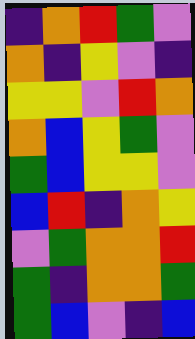[["indigo", "orange", "red", "green", "violet"], ["orange", "indigo", "yellow", "violet", "indigo"], ["yellow", "yellow", "violet", "red", "orange"], ["orange", "blue", "yellow", "green", "violet"], ["green", "blue", "yellow", "yellow", "violet"], ["blue", "red", "indigo", "orange", "yellow"], ["violet", "green", "orange", "orange", "red"], ["green", "indigo", "orange", "orange", "green"], ["green", "blue", "violet", "indigo", "blue"]]